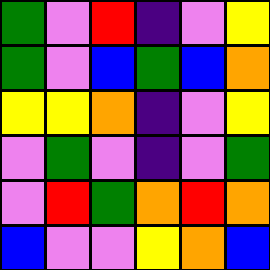[["green", "violet", "red", "indigo", "violet", "yellow"], ["green", "violet", "blue", "green", "blue", "orange"], ["yellow", "yellow", "orange", "indigo", "violet", "yellow"], ["violet", "green", "violet", "indigo", "violet", "green"], ["violet", "red", "green", "orange", "red", "orange"], ["blue", "violet", "violet", "yellow", "orange", "blue"]]